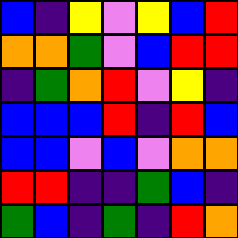[["blue", "indigo", "yellow", "violet", "yellow", "blue", "red"], ["orange", "orange", "green", "violet", "blue", "red", "red"], ["indigo", "green", "orange", "red", "violet", "yellow", "indigo"], ["blue", "blue", "blue", "red", "indigo", "red", "blue"], ["blue", "blue", "violet", "blue", "violet", "orange", "orange"], ["red", "red", "indigo", "indigo", "green", "blue", "indigo"], ["green", "blue", "indigo", "green", "indigo", "red", "orange"]]